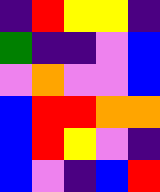[["indigo", "red", "yellow", "yellow", "indigo"], ["green", "indigo", "indigo", "violet", "blue"], ["violet", "orange", "violet", "violet", "blue"], ["blue", "red", "red", "orange", "orange"], ["blue", "red", "yellow", "violet", "indigo"], ["blue", "violet", "indigo", "blue", "red"]]